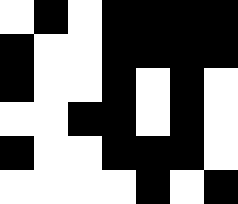[["white", "black", "white", "black", "black", "black", "black"], ["black", "white", "white", "black", "black", "black", "black"], ["black", "white", "white", "black", "white", "black", "white"], ["white", "white", "black", "black", "white", "black", "white"], ["black", "white", "white", "black", "black", "black", "white"], ["white", "white", "white", "white", "black", "white", "black"]]